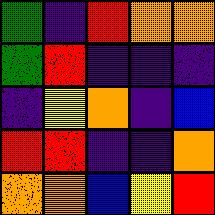[["green", "indigo", "red", "orange", "orange"], ["green", "red", "indigo", "indigo", "indigo"], ["indigo", "yellow", "orange", "indigo", "blue"], ["red", "red", "indigo", "indigo", "orange"], ["orange", "orange", "blue", "yellow", "red"]]